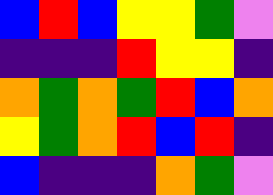[["blue", "red", "blue", "yellow", "yellow", "green", "violet"], ["indigo", "indigo", "indigo", "red", "yellow", "yellow", "indigo"], ["orange", "green", "orange", "green", "red", "blue", "orange"], ["yellow", "green", "orange", "red", "blue", "red", "indigo"], ["blue", "indigo", "indigo", "indigo", "orange", "green", "violet"]]